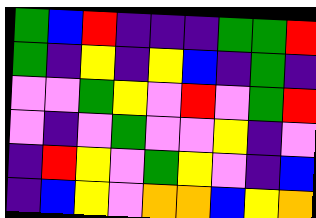[["green", "blue", "red", "indigo", "indigo", "indigo", "green", "green", "red"], ["green", "indigo", "yellow", "indigo", "yellow", "blue", "indigo", "green", "indigo"], ["violet", "violet", "green", "yellow", "violet", "red", "violet", "green", "red"], ["violet", "indigo", "violet", "green", "violet", "violet", "yellow", "indigo", "violet"], ["indigo", "red", "yellow", "violet", "green", "yellow", "violet", "indigo", "blue"], ["indigo", "blue", "yellow", "violet", "orange", "orange", "blue", "yellow", "orange"]]